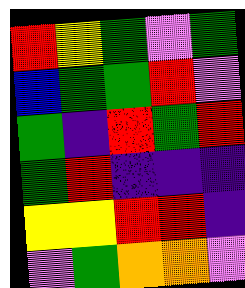[["red", "yellow", "green", "violet", "green"], ["blue", "green", "green", "red", "violet"], ["green", "indigo", "red", "green", "red"], ["green", "red", "indigo", "indigo", "indigo"], ["yellow", "yellow", "red", "red", "indigo"], ["violet", "green", "orange", "orange", "violet"]]